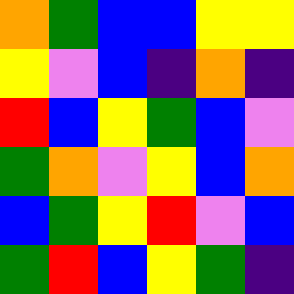[["orange", "green", "blue", "blue", "yellow", "yellow"], ["yellow", "violet", "blue", "indigo", "orange", "indigo"], ["red", "blue", "yellow", "green", "blue", "violet"], ["green", "orange", "violet", "yellow", "blue", "orange"], ["blue", "green", "yellow", "red", "violet", "blue"], ["green", "red", "blue", "yellow", "green", "indigo"]]